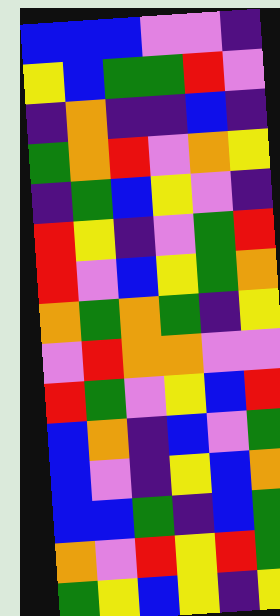[["blue", "blue", "blue", "violet", "violet", "indigo"], ["yellow", "blue", "green", "green", "red", "violet"], ["indigo", "orange", "indigo", "indigo", "blue", "indigo"], ["green", "orange", "red", "violet", "orange", "yellow"], ["indigo", "green", "blue", "yellow", "violet", "indigo"], ["red", "yellow", "indigo", "violet", "green", "red"], ["red", "violet", "blue", "yellow", "green", "orange"], ["orange", "green", "orange", "green", "indigo", "yellow"], ["violet", "red", "orange", "orange", "violet", "violet"], ["red", "green", "violet", "yellow", "blue", "red"], ["blue", "orange", "indigo", "blue", "violet", "green"], ["blue", "violet", "indigo", "yellow", "blue", "orange"], ["blue", "blue", "green", "indigo", "blue", "green"], ["orange", "violet", "red", "yellow", "red", "green"], ["green", "yellow", "blue", "yellow", "indigo", "yellow"]]